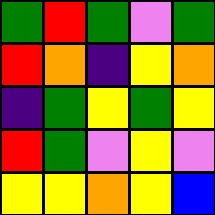[["green", "red", "green", "violet", "green"], ["red", "orange", "indigo", "yellow", "orange"], ["indigo", "green", "yellow", "green", "yellow"], ["red", "green", "violet", "yellow", "violet"], ["yellow", "yellow", "orange", "yellow", "blue"]]